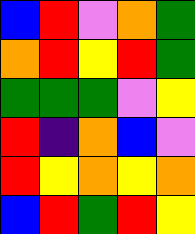[["blue", "red", "violet", "orange", "green"], ["orange", "red", "yellow", "red", "green"], ["green", "green", "green", "violet", "yellow"], ["red", "indigo", "orange", "blue", "violet"], ["red", "yellow", "orange", "yellow", "orange"], ["blue", "red", "green", "red", "yellow"]]